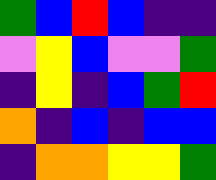[["green", "blue", "red", "blue", "indigo", "indigo"], ["violet", "yellow", "blue", "violet", "violet", "green"], ["indigo", "yellow", "indigo", "blue", "green", "red"], ["orange", "indigo", "blue", "indigo", "blue", "blue"], ["indigo", "orange", "orange", "yellow", "yellow", "green"]]